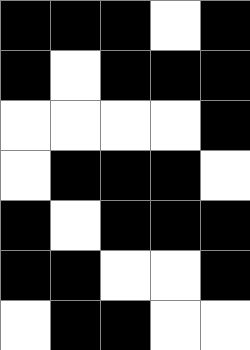[["black", "black", "black", "white", "black"], ["black", "white", "black", "black", "black"], ["white", "white", "white", "white", "black"], ["white", "black", "black", "black", "white"], ["black", "white", "black", "black", "black"], ["black", "black", "white", "white", "black"], ["white", "black", "black", "white", "white"]]